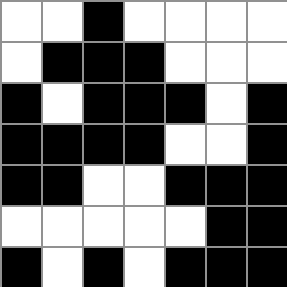[["white", "white", "black", "white", "white", "white", "white"], ["white", "black", "black", "black", "white", "white", "white"], ["black", "white", "black", "black", "black", "white", "black"], ["black", "black", "black", "black", "white", "white", "black"], ["black", "black", "white", "white", "black", "black", "black"], ["white", "white", "white", "white", "white", "black", "black"], ["black", "white", "black", "white", "black", "black", "black"]]